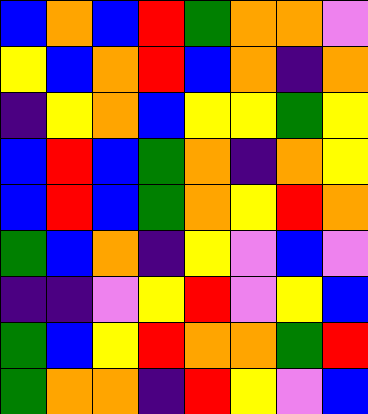[["blue", "orange", "blue", "red", "green", "orange", "orange", "violet"], ["yellow", "blue", "orange", "red", "blue", "orange", "indigo", "orange"], ["indigo", "yellow", "orange", "blue", "yellow", "yellow", "green", "yellow"], ["blue", "red", "blue", "green", "orange", "indigo", "orange", "yellow"], ["blue", "red", "blue", "green", "orange", "yellow", "red", "orange"], ["green", "blue", "orange", "indigo", "yellow", "violet", "blue", "violet"], ["indigo", "indigo", "violet", "yellow", "red", "violet", "yellow", "blue"], ["green", "blue", "yellow", "red", "orange", "orange", "green", "red"], ["green", "orange", "orange", "indigo", "red", "yellow", "violet", "blue"]]